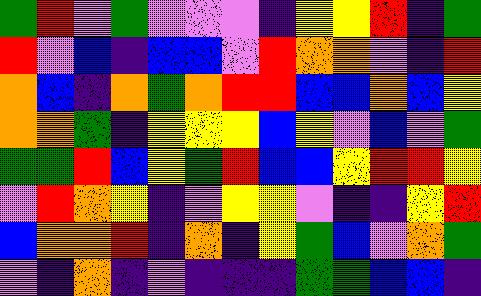[["green", "red", "violet", "green", "violet", "violet", "violet", "indigo", "yellow", "yellow", "red", "indigo", "green"], ["red", "violet", "blue", "indigo", "blue", "blue", "violet", "red", "orange", "orange", "violet", "indigo", "red"], ["orange", "blue", "indigo", "orange", "green", "orange", "red", "red", "blue", "blue", "orange", "blue", "yellow"], ["orange", "orange", "green", "indigo", "yellow", "yellow", "yellow", "blue", "yellow", "violet", "blue", "violet", "green"], ["green", "green", "red", "blue", "yellow", "green", "red", "blue", "blue", "yellow", "red", "red", "yellow"], ["violet", "red", "orange", "yellow", "indigo", "violet", "yellow", "yellow", "violet", "indigo", "indigo", "yellow", "red"], ["blue", "orange", "orange", "red", "indigo", "orange", "indigo", "yellow", "green", "blue", "violet", "orange", "green"], ["violet", "indigo", "orange", "indigo", "violet", "indigo", "indigo", "indigo", "green", "green", "blue", "blue", "indigo"]]